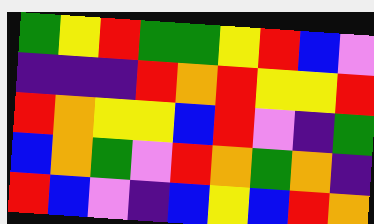[["green", "yellow", "red", "green", "green", "yellow", "red", "blue", "violet"], ["indigo", "indigo", "indigo", "red", "orange", "red", "yellow", "yellow", "red"], ["red", "orange", "yellow", "yellow", "blue", "red", "violet", "indigo", "green"], ["blue", "orange", "green", "violet", "red", "orange", "green", "orange", "indigo"], ["red", "blue", "violet", "indigo", "blue", "yellow", "blue", "red", "orange"]]